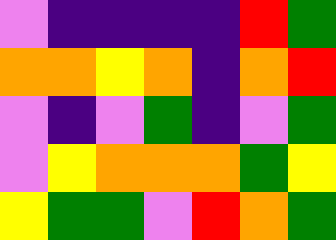[["violet", "indigo", "indigo", "indigo", "indigo", "red", "green"], ["orange", "orange", "yellow", "orange", "indigo", "orange", "red"], ["violet", "indigo", "violet", "green", "indigo", "violet", "green"], ["violet", "yellow", "orange", "orange", "orange", "green", "yellow"], ["yellow", "green", "green", "violet", "red", "orange", "green"]]